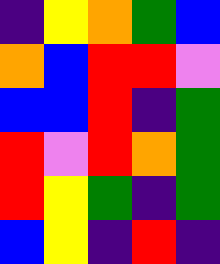[["indigo", "yellow", "orange", "green", "blue"], ["orange", "blue", "red", "red", "violet"], ["blue", "blue", "red", "indigo", "green"], ["red", "violet", "red", "orange", "green"], ["red", "yellow", "green", "indigo", "green"], ["blue", "yellow", "indigo", "red", "indigo"]]